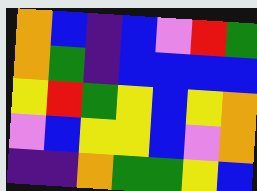[["orange", "blue", "indigo", "blue", "violet", "red", "green"], ["orange", "green", "indigo", "blue", "blue", "blue", "blue"], ["yellow", "red", "green", "yellow", "blue", "yellow", "orange"], ["violet", "blue", "yellow", "yellow", "blue", "violet", "orange"], ["indigo", "indigo", "orange", "green", "green", "yellow", "blue"]]